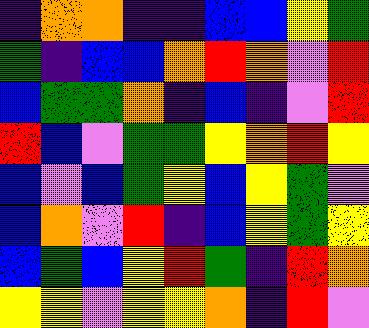[["indigo", "orange", "orange", "indigo", "indigo", "blue", "blue", "yellow", "green"], ["green", "indigo", "blue", "blue", "orange", "red", "orange", "violet", "red"], ["blue", "green", "green", "orange", "indigo", "blue", "indigo", "violet", "red"], ["red", "blue", "violet", "green", "green", "yellow", "orange", "red", "yellow"], ["blue", "violet", "blue", "green", "yellow", "blue", "yellow", "green", "violet"], ["blue", "orange", "violet", "red", "indigo", "blue", "yellow", "green", "yellow"], ["blue", "green", "blue", "yellow", "red", "green", "indigo", "red", "orange"], ["yellow", "yellow", "violet", "yellow", "yellow", "orange", "indigo", "red", "violet"]]